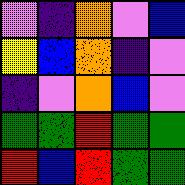[["violet", "indigo", "orange", "violet", "blue"], ["yellow", "blue", "orange", "indigo", "violet"], ["indigo", "violet", "orange", "blue", "violet"], ["green", "green", "red", "green", "green"], ["red", "blue", "red", "green", "green"]]